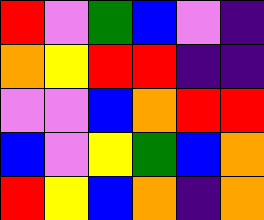[["red", "violet", "green", "blue", "violet", "indigo"], ["orange", "yellow", "red", "red", "indigo", "indigo"], ["violet", "violet", "blue", "orange", "red", "red"], ["blue", "violet", "yellow", "green", "blue", "orange"], ["red", "yellow", "blue", "orange", "indigo", "orange"]]